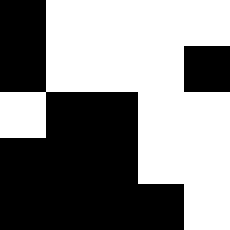[["black", "white", "white", "white", "white"], ["black", "white", "white", "white", "black"], ["white", "black", "black", "white", "white"], ["black", "black", "black", "white", "white"], ["black", "black", "black", "black", "white"]]